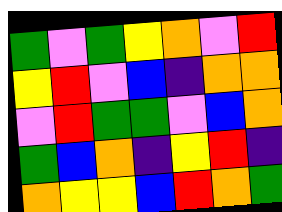[["green", "violet", "green", "yellow", "orange", "violet", "red"], ["yellow", "red", "violet", "blue", "indigo", "orange", "orange"], ["violet", "red", "green", "green", "violet", "blue", "orange"], ["green", "blue", "orange", "indigo", "yellow", "red", "indigo"], ["orange", "yellow", "yellow", "blue", "red", "orange", "green"]]